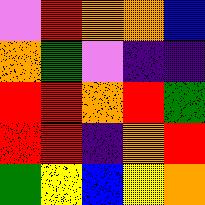[["violet", "red", "orange", "orange", "blue"], ["orange", "green", "violet", "indigo", "indigo"], ["red", "red", "orange", "red", "green"], ["red", "red", "indigo", "orange", "red"], ["green", "yellow", "blue", "yellow", "orange"]]